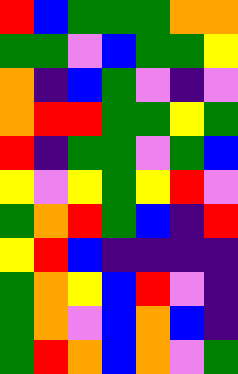[["red", "blue", "green", "green", "green", "orange", "orange"], ["green", "green", "violet", "blue", "green", "green", "yellow"], ["orange", "indigo", "blue", "green", "violet", "indigo", "violet"], ["orange", "red", "red", "green", "green", "yellow", "green"], ["red", "indigo", "green", "green", "violet", "green", "blue"], ["yellow", "violet", "yellow", "green", "yellow", "red", "violet"], ["green", "orange", "red", "green", "blue", "indigo", "red"], ["yellow", "red", "blue", "indigo", "indigo", "indigo", "indigo"], ["green", "orange", "yellow", "blue", "red", "violet", "indigo"], ["green", "orange", "violet", "blue", "orange", "blue", "indigo"], ["green", "red", "orange", "blue", "orange", "violet", "green"]]